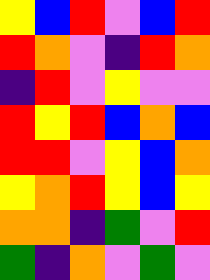[["yellow", "blue", "red", "violet", "blue", "red"], ["red", "orange", "violet", "indigo", "red", "orange"], ["indigo", "red", "violet", "yellow", "violet", "violet"], ["red", "yellow", "red", "blue", "orange", "blue"], ["red", "red", "violet", "yellow", "blue", "orange"], ["yellow", "orange", "red", "yellow", "blue", "yellow"], ["orange", "orange", "indigo", "green", "violet", "red"], ["green", "indigo", "orange", "violet", "green", "violet"]]